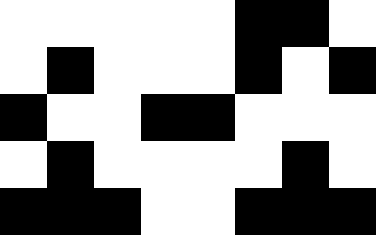[["white", "white", "white", "white", "white", "black", "black", "white"], ["white", "black", "white", "white", "white", "black", "white", "black"], ["black", "white", "white", "black", "black", "white", "white", "white"], ["white", "black", "white", "white", "white", "white", "black", "white"], ["black", "black", "black", "white", "white", "black", "black", "black"]]